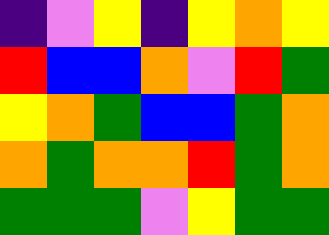[["indigo", "violet", "yellow", "indigo", "yellow", "orange", "yellow"], ["red", "blue", "blue", "orange", "violet", "red", "green"], ["yellow", "orange", "green", "blue", "blue", "green", "orange"], ["orange", "green", "orange", "orange", "red", "green", "orange"], ["green", "green", "green", "violet", "yellow", "green", "green"]]